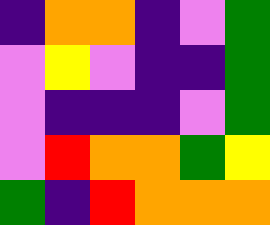[["indigo", "orange", "orange", "indigo", "violet", "green"], ["violet", "yellow", "violet", "indigo", "indigo", "green"], ["violet", "indigo", "indigo", "indigo", "violet", "green"], ["violet", "red", "orange", "orange", "green", "yellow"], ["green", "indigo", "red", "orange", "orange", "orange"]]